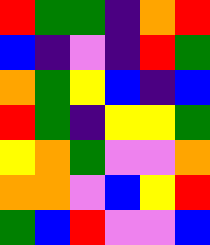[["red", "green", "green", "indigo", "orange", "red"], ["blue", "indigo", "violet", "indigo", "red", "green"], ["orange", "green", "yellow", "blue", "indigo", "blue"], ["red", "green", "indigo", "yellow", "yellow", "green"], ["yellow", "orange", "green", "violet", "violet", "orange"], ["orange", "orange", "violet", "blue", "yellow", "red"], ["green", "blue", "red", "violet", "violet", "blue"]]